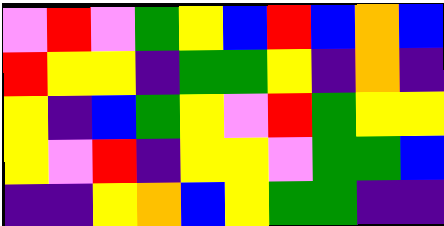[["violet", "red", "violet", "green", "yellow", "blue", "red", "blue", "orange", "blue"], ["red", "yellow", "yellow", "indigo", "green", "green", "yellow", "indigo", "orange", "indigo"], ["yellow", "indigo", "blue", "green", "yellow", "violet", "red", "green", "yellow", "yellow"], ["yellow", "violet", "red", "indigo", "yellow", "yellow", "violet", "green", "green", "blue"], ["indigo", "indigo", "yellow", "orange", "blue", "yellow", "green", "green", "indigo", "indigo"]]